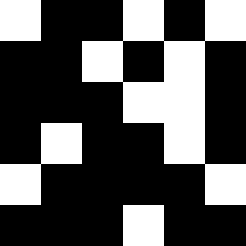[["white", "black", "black", "white", "black", "white"], ["black", "black", "white", "black", "white", "black"], ["black", "black", "black", "white", "white", "black"], ["black", "white", "black", "black", "white", "black"], ["white", "black", "black", "black", "black", "white"], ["black", "black", "black", "white", "black", "black"]]